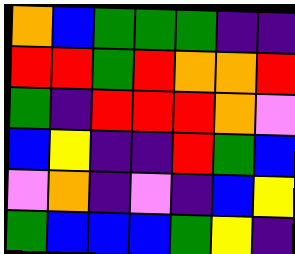[["orange", "blue", "green", "green", "green", "indigo", "indigo"], ["red", "red", "green", "red", "orange", "orange", "red"], ["green", "indigo", "red", "red", "red", "orange", "violet"], ["blue", "yellow", "indigo", "indigo", "red", "green", "blue"], ["violet", "orange", "indigo", "violet", "indigo", "blue", "yellow"], ["green", "blue", "blue", "blue", "green", "yellow", "indigo"]]